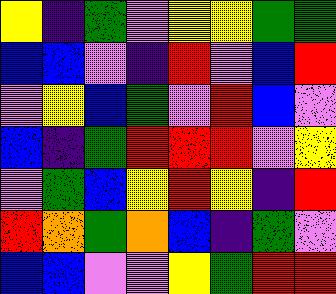[["yellow", "indigo", "green", "violet", "yellow", "yellow", "green", "green"], ["blue", "blue", "violet", "indigo", "red", "violet", "blue", "red"], ["violet", "yellow", "blue", "green", "violet", "red", "blue", "violet"], ["blue", "indigo", "green", "red", "red", "red", "violet", "yellow"], ["violet", "green", "blue", "yellow", "red", "yellow", "indigo", "red"], ["red", "orange", "green", "orange", "blue", "indigo", "green", "violet"], ["blue", "blue", "violet", "violet", "yellow", "green", "red", "red"]]